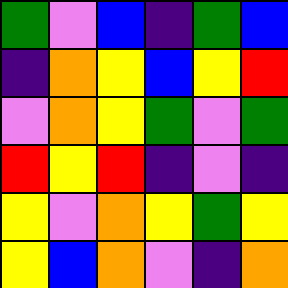[["green", "violet", "blue", "indigo", "green", "blue"], ["indigo", "orange", "yellow", "blue", "yellow", "red"], ["violet", "orange", "yellow", "green", "violet", "green"], ["red", "yellow", "red", "indigo", "violet", "indigo"], ["yellow", "violet", "orange", "yellow", "green", "yellow"], ["yellow", "blue", "orange", "violet", "indigo", "orange"]]